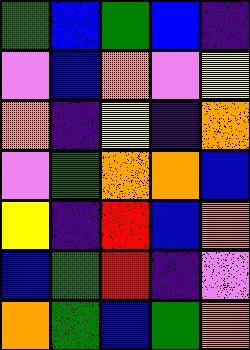[["green", "blue", "green", "blue", "indigo"], ["violet", "blue", "orange", "violet", "yellow"], ["orange", "indigo", "yellow", "indigo", "orange"], ["violet", "green", "orange", "orange", "blue"], ["yellow", "indigo", "red", "blue", "orange"], ["blue", "green", "red", "indigo", "violet"], ["orange", "green", "blue", "green", "orange"]]